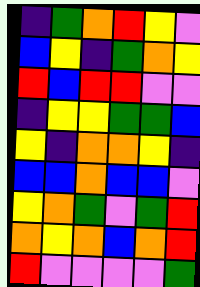[["indigo", "green", "orange", "red", "yellow", "violet"], ["blue", "yellow", "indigo", "green", "orange", "yellow"], ["red", "blue", "red", "red", "violet", "violet"], ["indigo", "yellow", "yellow", "green", "green", "blue"], ["yellow", "indigo", "orange", "orange", "yellow", "indigo"], ["blue", "blue", "orange", "blue", "blue", "violet"], ["yellow", "orange", "green", "violet", "green", "red"], ["orange", "yellow", "orange", "blue", "orange", "red"], ["red", "violet", "violet", "violet", "violet", "green"]]